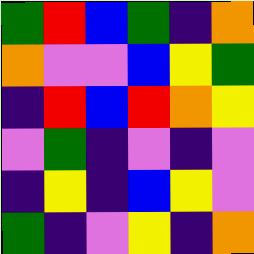[["green", "red", "blue", "green", "indigo", "orange"], ["orange", "violet", "violet", "blue", "yellow", "green"], ["indigo", "red", "blue", "red", "orange", "yellow"], ["violet", "green", "indigo", "violet", "indigo", "violet"], ["indigo", "yellow", "indigo", "blue", "yellow", "violet"], ["green", "indigo", "violet", "yellow", "indigo", "orange"]]